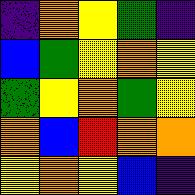[["indigo", "orange", "yellow", "green", "indigo"], ["blue", "green", "yellow", "orange", "yellow"], ["green", "yellow", "orange", "green", "yellow"], ["orange", "blue", "red", "orange", "orange"], ["yellow", "orange", "yellow", "blue", "indigo"]]